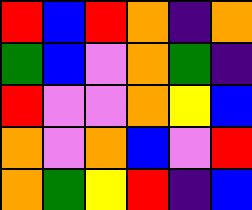[["red", "blue", "red", "orange", "indigo", "orange"], ["green", "blue", "violet", "orange", "green", "indigo"], ["red", "violet", "violet", "orange", "yellow", "blue"], ["orange", "violet", "orange", "blue", "violet", "red"], ["orange", "green", "yellow", "red", "indigo", "blue"]]